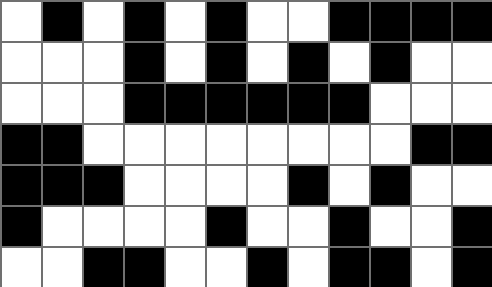[["white", "black", "white", "black", "white", "black", "white", "white", "black", "black", "black", "black"], ["white", "white", "white", "black", "white", "black", "white", "black", "white", "black", "white", "white"], ["white", "white", "white", "black", "black", "black", "black", "black", "black", "white", "white", "white"], ["black", "black", "white", "white", "white", "white", "white", "white", "white", "white", "black", "black"], ["black", "black", "black", "white", "white", "white", "white", "black", "white", "black", "white", "white"], ["black", "white", "white", "white", "white", "black", "white", "white", "black", "white", "white", "black"], ["white", "white", "black", "black", "white", "white", "black", "white", "black", "black", "white", "black"]]